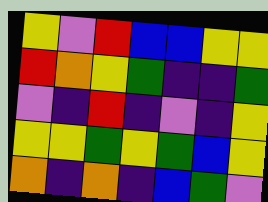[["yellow", "violet", "red", "blue", "blue", "yellow", "yellow"], ["red", "orange", "yellow", "green", "indigo", "indigo", "green"], ["violet", "indigo", "red", "indigo", "violet", "indigo", "yellow"], ["yellow", "yellow", "green", "yellow", "green", "blue", "yellow"], ["orange", "indigo", "orange", "indigo", "blue", "green", "violet"]]